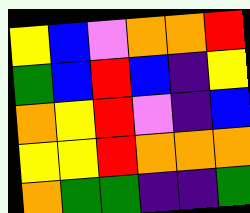[["yellow", "blue", "violet", "orange", "orange", "red"], ["green", "blue", "red", "blue", "indigo", "yellow"], ["orange", "yellow", "red", "violet", "indigo", "blue"], ["yellow", "yellow", "red", "orange", "orange", "orange"], ["orange", "green", "green", "indigo", "indigo", "green"]]